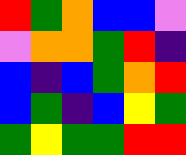[["red", "green", "orange", "blue", "blue", "violet"], ["violet", "orange", "orange", "green", "red", "indigo"], ["blue", "indigo", "blue", "green", "orange", "red"], ["blue", "green", "indigo", "blue", "yellow", "green"], ["green", "yellow", "green", "green", "red", "red"]]